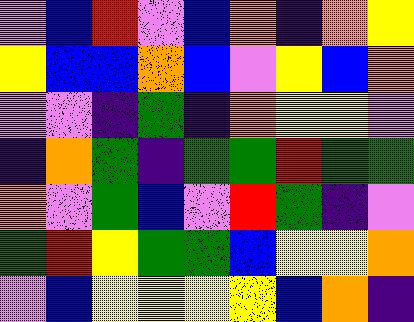[["violet", "blue", "red", "violet", "blue", "orange", "indigo", "orange", "yellow"], ["yellow", "blue", "blue", "orange", "blue", "violet", "yellow", "blue", "orange"], ["violet", "violet", "indigo", "green", "indigo", "orange", "yellow", "yellow", "violet"], ["indigo", "orange", "green", "indigo", "green", "green", "red", "green", "green"], ["orange", "violet", "green", "blue", "violet", "red", "green", "indigo", "violet"], ["green", "red", "yellow", "green", "green", "blue", "yellow", "yellow", "orange"], ["violet", "blue", "yellow", "yellow", "yellow", "yellow", "blue", "orange", "indigo"]]